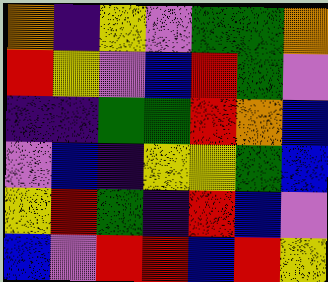[["orange", "indigo", "yellow", "violet", "green", "green", "orange"], ["red", "yellow", "violet", "blue", "red", "green", "violet"], ["indigo", "indigo", "green", "green", "red", "orange", "blue"], ["violet", "blue", "indigo", "yellow", "yellow", "green", "blue"], ["yellow", "red", "green", "indigo", "red", "blue", "violet"], ["blue", "violet", "red", "red", "blue", "red", "yellow"]]